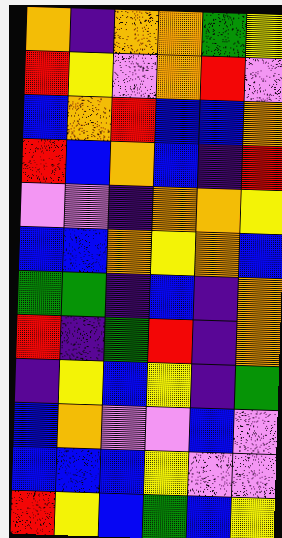[["orange", "indigo", "orange", "orange", "green", "yellow"], ["red", "yellow", "violet", "orange", "red", "violet"], ["blue", "orange", "red", "blue", "blue", "orange"], ["red", "blue", "orange", "blue", "indigo", "red"], ["violet", "violet", "indigo", "orange", "orange", "yellow"], ["blue", "blue", "orange", "yellow", "orange", "blue"], ["green", "green", "indigo", "blue", "indigo", "orange"], ["red", "indigo", "green", "red", "indigo", "orange"], ["indigo", "yellow", "blue", "yellow", "indigo", "green"], ["blue", "orange", "violet", "violet", "blue", "violet"], ["blue", "blue", "blue", "yellow", "violet", "violet"], ["red", "yellow", "blue", "green", "blue", "yellow"]]